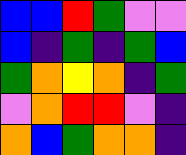[["blue", "blue", "red", "green", "violet", "violet"], ["blue", "indigo", "green", "indigo", "green", "blue"], ["green", "orange", "yellow", "orange", "indigo", "green"], ["violet", "orange", "red", "red", "violet", "indigo"], ["orange", "blue", "green", "orange", "orange", "indigo"]]